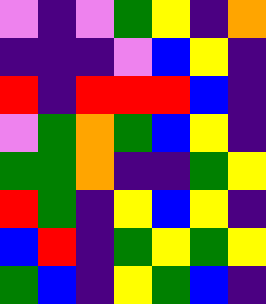[["violet", "indigo", "violet", "green", "yellow", "indigo", "orange"], ["indigo", "indigo", "indigo", "violet", "blue", "yellow", "indigo"], ["red", "indigo", "red", "red", "red", "blue", "indigo"], ["violet", "green", "orange", "green", "blue", "yellow", "indigo"], ["green", "green", "orange", "indigo", "indigo", "green", "yellow"], ["red", "green", "indigo", "yellow", "blue", "yellow", "indigo"], ["blue", "red", "indigo", "green", "yellow", "green", "yellow"], ["green", "blue", "indigo", "yellow", "green", "blue", "indigo"]]